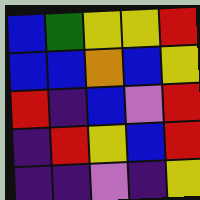[["blue", "green", "yellow", "yellow", "red"], ["blue", "blue", "orange", "blue", "yellow"], ["red", "indigo", "blue", "violet", "red"], ["indigo", "red", "yellow", "blue", "red"], ["indigo", "indigo", "violet", "indigo", "yellow"]]